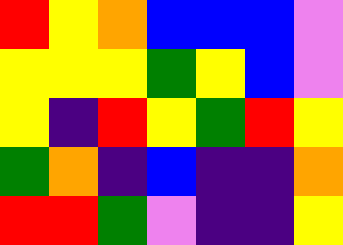[["red", "yellow", "orange", "blue", "blue", "blue", "violet"], ["yellow", "yellow", "yellow", "green", "yellow", "blue", "violet"], ["yellow", "indigo", "red", "yellow", "green", "red", "yellow"], ["green", "orange", "indigo", "blue", "indigo", "indigo", "orange"], ["red", "red", "green", "violet", "indigo", "indigo", "yellow"]]